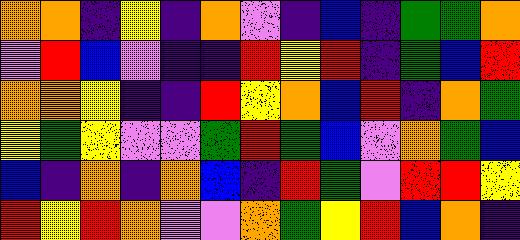[["orange", "orange", "indigo", "yellow", "indigo", "orange", "violet", "indigo", "blue", "indigo", "green", "green", "orange"], ["violet", "red", "blue", "violet", "indigo", "indigo", "red", "yellow", "red", "indigo", "green", "blue", "red"], ["orange", "orange", "yellow", "indigo", "indigo", "red", "yellow", "orange", "blue", "red", "indigo", "orange", "green"], ["yellow", "green", "yellow", "violet", "violet", "green", "red", "green", "blue", "violet", "orange", "green", "blue"], ["blue", "indigo", "orange", "indigo", "orange", "blue", "indigo", "red", "green", "violet", "red", "red", "yellow"], ["red", "yellow", "red", "orange", "violet", "violet", "orange", "green", "yellow", "red", "blue", "orange", "indigo"]]